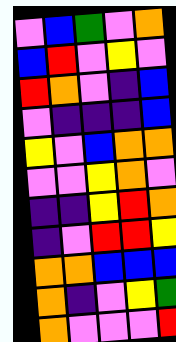[["violet", "blue", "green", "violet", "orange"], ["blue", "red", "violet", "yellow", "violet"], ["red", "orange", "violet", "indigo", "blue"], ["violet", "indigo", "indigo", "indigo", "blue"], ["yellow", "violet", "blue", "orange", "orange"], ["violet", "violet", "yellow", "orange", "violet"], ["indigo", "indigo", "yellow", "red", "orange"], ["indigo", "violet", "red", "red", "yellow"], ["orange", "orange", "blue", "blue", "blue"], ["orange", "indigo", "violet", "yellow", "green"], ["orange", "violet", "violet", "violet", "red"]]